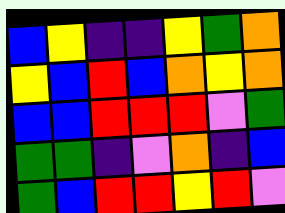[["blue", "yellow", "indigo", "indigo", "yellow", "green", "orange"], ["yellow", "blue", "red", "blue", "orange", "yellow", "orange"], ["blue", "blue", "red", "red", "red", "violet", "green"], ["green", "green", "indigo", "violet", "orange", "indigo", "blue"], ["green", "blue", "red", "red", "yellow", "red", "violet"]]